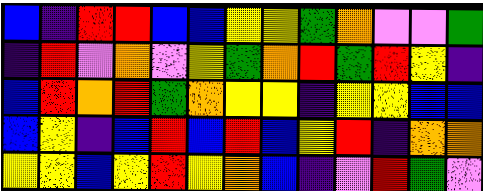[["blue", "indigo", "red", "red", "blue", "blue", "yellow", "yellow", "green", "orange", "violet", "violet", "green"], ["indigo", "red", "violet", "orange", "violet", "yellow", "green", "orange", "red", "green", "red", "yellow", "indigo"], ["blue", "red", "orange", "red", "green", "orange", "yellow", "yellow", "indigo", "yellow", "yellow", "blue", "blue"], ["blue", "yellow", "indigo", "blue", "red", "blue", "red", "blue", "yellow", "red", "indigo", "orange", "orange"], ["yellow", "yellow", "blue", "yellow", "red", "yellow", "orange", "blue", "indigo", "violet", "red", "green", "violet"]]